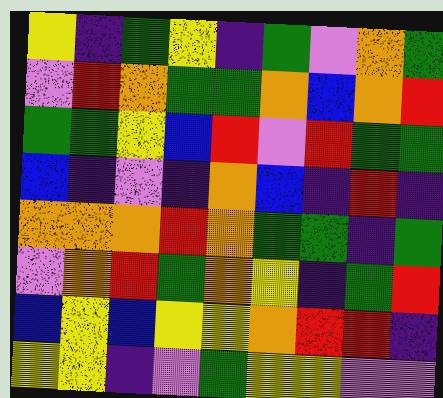[["yellow", "indigo", "green", "yellow", "indigo", "green", "violet", "orange", "green"], ["violet", "red", "orange", "green", "green", "orange", "blue", "orange", "red"], ["green", "green", "yellow", "blue", "red", "violet", "red", "green", "green"], ["blue", "indigo", "violet", "indigo", "orange", "blue", "indigo", "red", "indigo"], ["orange", "orange", "orange", "red", "orange", "green", "green", "indigo", "green"], ["violet", "orange", "red", "green", "orange", "yellow", "indigo", "green", "red"], ["blue", "yellow", "blue", "yellow", "yellow", "orange", "red", "red", "indigo"], ["yellow", "yellow", "indigo", "violet", "green", "yellow", "yellow", "violet", "violet"]]